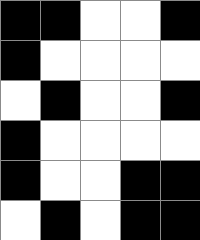[["black", "black", "white", "white", "black"], ["black", "white", "white", "white", "white"], ["white", "black", "white", "white", "black"], ["black", "white", "white", "white", "white"], ["black", "white", "white", "black", "black"], ["white", "black", "white", "black", "black"]]